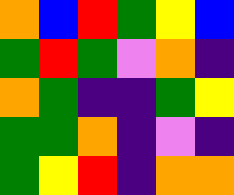[["orange", "blue", "red", "green", "yellow", "blue"], ["green", "red", "green", "violet", "orange", "indigo"], ["orange", "green", "indigo", "indigo", "green", "yellow"], ["green", "green", "orange", "indigo", "violet", "indigo"], ["green", "yellow", "red", "indigo", "orange", "orange"]]